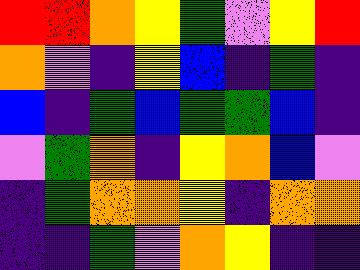[["red", "red", "orange", "yellow", "green", "violet", "yellow", "red"], ["orange", "violet", "indigo", "yellow", "blue", "indigo", "green", "indigo"], ["blue", "indigo", "green", "blue", "green", "green", "blue", "indigo"], ["violet", "green", "orange", "indigo", "yellow", "orange", "blue", "violet"], ["indigo", "green", "orange", "orange", "yellow", "indigo", "orange", "orange"], ["indigo", "indigo", "green", "violet", "orange", "yellow", "indigo", "indigo"]]